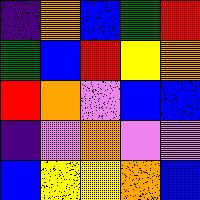[["indigo", "orange", "blue", "green", "red"], ["green", "blue", "red", "yellow", "orange"], ["red", "orange", "violet", "blue", "blue"], ["indigo", "violet", "orange", "violet", "violet"], ["blue", "yellow", "yellow", "orange", "blue"]]